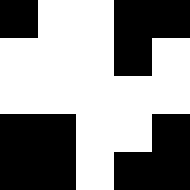[["black", "white", "white", "black", "black"], ["white", "white", "white", "black", "white"], ["white", "white", "white", "white", "white"], ["black", "black", "white", "white", "black"], ["black", "black", "white", "black", "black"]]